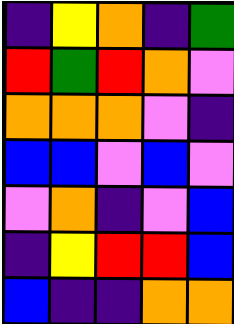[["indigo", "yellow", "orange", "indigo", "green"], ["red", "green", "red", "orange", "violet"], ["orange", "orange", "orange", "violet", "indigo"], ["blue", "blue", "violet", "blue", "violet"], ["violet", "orange", "indigo", "violet", "blue"], ["indigo", "yellow", "red", "red", "blue"], ["blue", "indigo", "indigo", "orange", "orange"]]